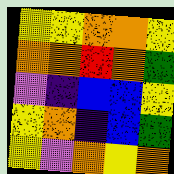[["yellow", "yellow", "orange", "orange", "yellow"], ["orange", "orange", "red", "orange", "green"], ["violet", "indigo", "blue", "blue", "yellow"], ["yellow", "orange", "indigo", "blue", "green"], ["yellow", "violet", "orange", "yellow", "orange"]]